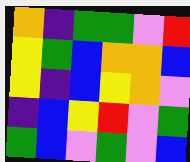[["orange", "indigo", "green", "green", "violet", "red"], ["yellow", "green", "blue", "orange", "orange", "blue"], ["yellow", "indigo", "blue", "yellow", "orange", "violet"], ["indigo", "blue", "yellow", "red", "violet", "green"], ["green", "blue", "violet", "green", "violet", "blue"]]